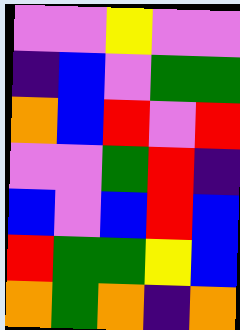[["violet", "violet", "yellow", "violet", "violet"], ["indigo", "blue", "violet", "green", "green"], ["orange", "blue", "red", "violet", "red"], ["violet", "violet", "green", "red", "indigo"], ["blue", "violet", "blue", "red", "blue"], ["red", "green", "green", "yellow", "blue"], ["orange", "green", "orange", "indigo", "orange"]]